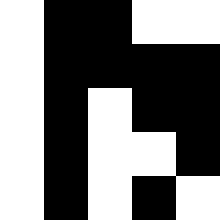[["white", "black", "black", "white", "white"], ["white", "black", "black", "black", "black"], ["white", "black", "white", "black", "black"], ["white", "black", "white", "white", "black"], ["white", "black", "white", "black", "white"]]